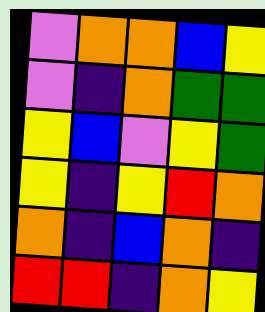[["violet", "orange", "orange", "blue", "yellow"], ["violet", "indigo", "orange", "green", "green"], ["yellow", "blue", "violet", "yellow", "green"], ["yellow", "indigo", "yellow", "red", "orange"], ["orange", "indigo", "blue", "orange", "indigo"], ["red", "red", "indigo", "orange", "yellow"]]